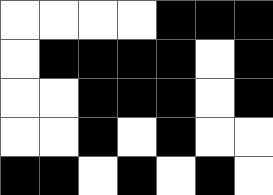[["white", "white", "white", "white", "black", "black", "black"], ["white", "black", "black", "black", "black", "white", "black"], ["white", "white", "black", "black", "black", "white", "black"], ["white", "white", "black", "white", "black", "white", "white"], ["black", "black", "white", "black", "white", "black", "white"]]